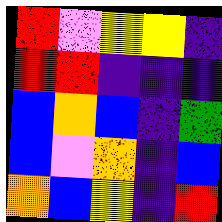[["red", "violet", "yellow", "yellow", "indigo"], ["red", "red", "indigo", "indigo", "indigo"], ["blue", "orange", "blue", "indigo", "green"], ["blue", "violet", "orange", "indigo", "blue"], ["orange", "blue", "yellow", "indigo", "red"]]